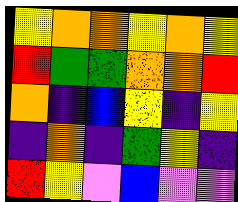[["yellow", "orange", "orange", "yellow", "orange", "yellow"], ["red", "green", "green", "orange", "orange", "red"], ["orange", "indigo", "blue", "yellow", "indigo", "yellow"], ["indigo", "orange", "indigo", "green", "yellow", "indigo"], ["red", "yellow", "violet", "blue", "violet", "violet"]]